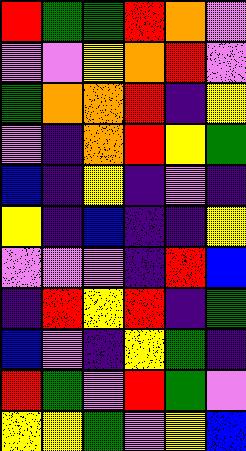[["red", "green", "green", "red", "orange", "violet"], ["violet", "violet", "yellow", "orange", "red", "violet"], ["green", "orange", "orange", "red", "indigo", "yellow"], ["violet", "indigo", "orange", "red", "yellow", "green"], ["blue", "indigo", "yellow", "indigo", "violet", "indigo"], ["yellow", "indigo", "blue", "indigo", "indigo", "yellow"], ["violet", "violet", "violet", "indigo", "red", "blue"], ["indigo", "red", "yellow", "red", "indigo", "green"], ["blue", "violet", "indigo", "yellow", "green", "indigo"], ["red", "green", "violet", "red", "green", "violet"], ["yellow", "yellow", "green", "violet", "yellow", "blue"]]